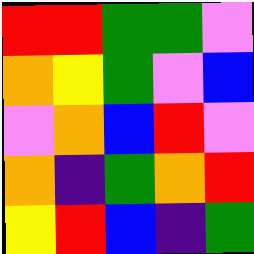[["red", "red", "green", "green", "violet"], ["orange", "yellow", "green", "violet", "blue"], ["violet", "orange", "blue", "red", "violet"], ["orange", "indigo", "green", "orange", "red"], ["yellow", "red", "blue", "indigo", "green"]]